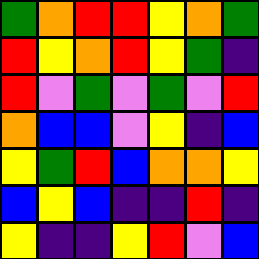[["green", "orange", "red", "red", "yellow", "orange", "green"], ["red", "yellow", "orange", "red", "yellow", "green", "indigo"], ["red", "violet", "green", "violet", "green", "violet", "red"], ["orange", "blue", "blue", "violet", "yellow", "indigo", "blue"], ["yellow", "green", "red", "blue", "orange", "orange", "yellow"], ["blue", "yellow", "blue", "indigo", "indigo", "red", "indigo"], ["yellow", "indigo", "indigo", "yellow", "red", "violet", "blue"]]